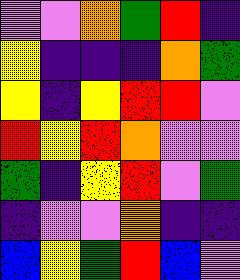[["violet", "violet", "orange", "green", "red", "indigo"], ["yellow", "indigo", "indigo", "indigo", "orange", "green"], ["yellow", "indigo", "yellow", "red", "red", "violet"], ["red", "yellow", "red", "orange", "violet", "violet"], ["green", "indigo", "yellow", "red", "violet", "green"], ["indigo", "violet", "violet", "orange", "indigo", "indigo"], ["blue", "yellow", "green", "red", "blue", "violet"]]